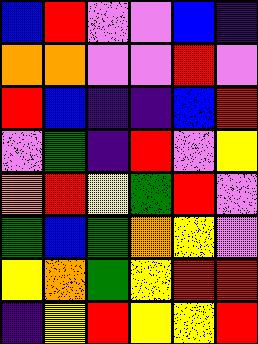[["blue", "red", "violet", "violet", "blue", "indigo"], ["orange", "orange", "violet", "violet", "red", "violet"], ["red", "blue", "indigo", "indigo", "blue", "red"], ["violet", "green", "indigo", "red", "violet", "yellow"], ["orange", "red", "yellow", "green", "red", "violet"], ["green", "blue", "green", "orange", "yellow", "violet"], ["yellow", "orange", "green", "yellow", "red", "red"], ["indigo", "yellow", "red", "yellow", "yellow", "red"]]